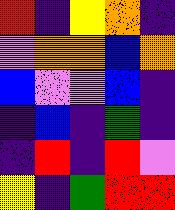[["red", "indigo", "yellow", "orange", "indigo"], ["violet", "orange", "orange", "blue", "orange"], ["blue", "violet", "violet", "blue", "indigo"], ["indigo", "blue", "indigo", "green", "indigo"], ["indigo", "red", "indigo", "red", "violet"], ["yellow", "indigo", "green", "red", "red"]]